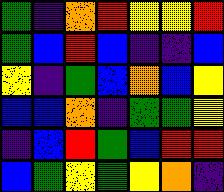[["green", "indigo", "orange", "red", "yellow", "yellow", "red"], ["green", "blue", "red", "blue", "indigo", "indigo", "blue"], ["yellow", "indigo", "green", "blue", "orange", "blue", "yellow"], ["blue", "blue", "orange", "indigo", "green", "green", "yellow"], ["indigo", "blue", "red", "green", "blue", "red", "red"], ["blue", "green", "yellow", "green", "yellow", "orange", "indigo"]]